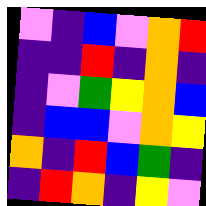[["violet", "indigo", "blue", "violet", "orange", "red"], ["indigo", "indigo", "red", "indigo", "orange", "indigo"], ["indigo", "violet", "green", "yellow", "orange", "blue"], ["indigo", "blue", "blue", "violet", "orange", "yellow"], ["orange", "indigo", "red", "blue", "green", "indigo"], ["indigo", "red", "orange", "indigo", "yellow", "violet"]]